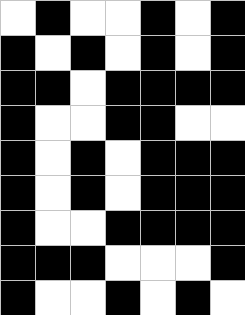[["white", "black", "white", "white", "black", "white", "black"], ["black", "white", "black", "white", "black", "white", "black"], ["black", "black", "white", "black", "black", "black", "black"], ["black", "white", "white", "black", "black", "white", "white"], ["black", "white", "black", "white", "black", "black", "black"], ["black", "white", "black", "white", "black", "black", "black"], ["black", "white", "white", "black", "black", "black", "black"], ["black", "black", "black", "white", "white", "white", "black"], ["black", "white", "white", "black", "white", "black", "white"]]